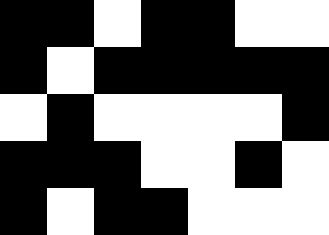[["black", "black", "white", "black", "black", "white", "white"], ["black", "white", "black", "black", "black", "black", "black"], ["white", "black", "white", "white", "white", "white", "black"], ["black", "black", "black", "white", "white", "black", "white"], ["black", "white", "black", "black", "white", "white", "white"]]